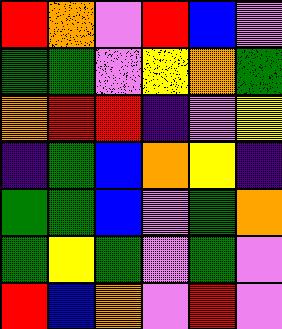[["red", "orange", "violet", "red", "blue", "violet"], ["green", "green", "violet", "yellow", "orange", "green"], ["orange", "red", "red", "indigo", "violet", "yellow"], ["indigo", "green", "blue", "orange", "yellow", "indigo"], ["green", "green", "blue", "violet", "green", "orange"], ["green", "yellow", "green", "violet", "green", "violet"], ["red", "blue", "orange", "violet", "red", "violet"]]